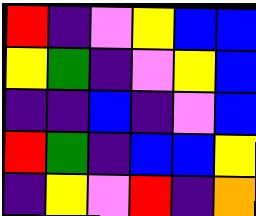[["red", "indigo", "violet", "yellow", "blue", "blue"], ["yellow", "green", "indigo", "violet", "yellow", "blue"], ["indigo", "indigo", "blue", "indigo", "violet", "blue"], ["red", "green", "indigo", "blue", "blue", "yellow"], ["indigo", "yellow", "violet", "red", "indigo", "orange"]]